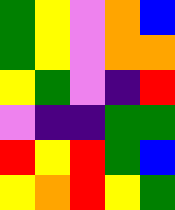[["green", "yellow", "violet", "orange", "blue"], ["green", "yellow", "violet", "orange", "orange"], ["yellow", "green", "violet", "indigo", "red"], ["violet", "indigo", "indigo", "green", "green"], ["red", "yellow", "red", "green", "blue"], ["yellow", "orange", "red", "yellow", "green"]]